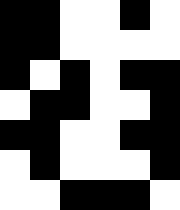[["black", "black", "white", "white", "black", "white"], ["black", "black", "white", "white", "white", "white"], ["black", "white", "black", "white", "black", "black"], ["white", "black", "black", "white", "white", "black"], ["black", "black", "white", "white", "black", "black"], ["white", "black", "white", "white", "white", "black"], ["white", "white", "black", "black", "black", "white"]]